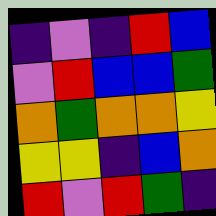[["indigo", "violet", "indigo", "red", "blue"], ["violet", "red", "blue", "blue", "green"], ["orange", "green", "orange", "orange", "yellow"], ["yellow", "yellow", "indigo", "blue", "orange"], ["red", "violet", "red", "green", "indigo"]]